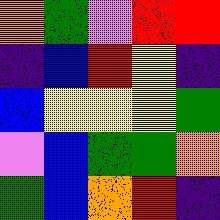[["orange", "green", "violet", "red", "red"], ["indigo", "blue", "red", "yellow", "indigo"], ["blue", "yellow", "yellow", "yellow", "green"], ["violet", "blue", "green", "green", "orange"], ["green", "blue", "orange", "red", "indigo"]]